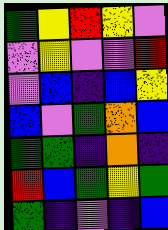[["green", "yellow", "red", "yellow", "violet"], ["violet", "yellow", "violet", "violet", "red"], ["violet", "blue", "indigo", "blue", "yellow"], ["blue", "violet", "green", "orange", "blue"], ["green", "green", "indigo", "orange", "indigo"], ["red", "blue", "green", "yellow", "green"], ["green", "indigo", "violet", "indigo", "blue"]]